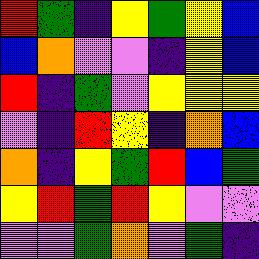[["red", "green", "indigo", "yellow", "green", "yellow", "blue"], ["blue", "orange", "violet", "violet", "indigo", "yellow", "blue"], ["red", "indigo", "green", "violet", "yellow", "yellow", "yellow"], ["violet", "indigo", "red", "yellow", "indigo", "orange", "blue"], ["orange", "indigo", "yellow", "green", "red", "blue", "green"], ["yellow", "red", "green", "red", "yellow", "violet", "violet"], ["violet", "violet", "green", "orange", "violet", "green", "indigo"]]